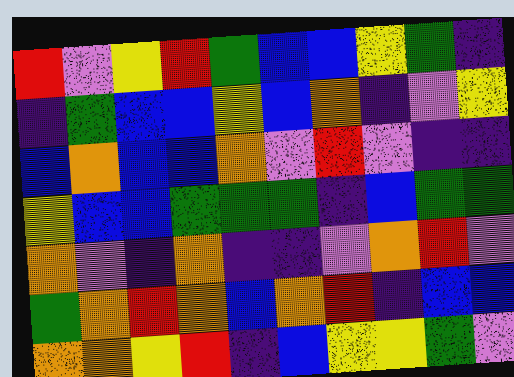[["red", "violet", "yellow", "red", "green", "blue", "blue", "yellow", "green", "indigo"], ["indigo", "green", "blue", "blue", "yellow", "blue", "orange", "indigo", "violet", "yellow"], ["blue", "orange", "blue", "blue", "orange", "violet", "red", "violet", "indigo", "indigo"], ["yellow", "blue", "blue", "green", "green", "green", "indigo", "blue", "green", "green"], ["orange", "violet", "indigo", "orange", "indigo", "indigo", "violet", "orange", "red", "violet"], ["green", "orange", "red", "orange", "blue", "orange", "red", "indigo", "blue", "blue"], ["orange", "orange", "yellow", "red", "indigo", "blue", "yellow", "yellow", "green", "violet"]]